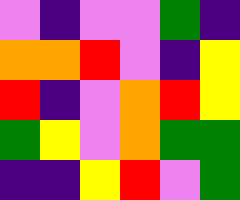[["violet", "indigo", "violet", "violet", "green", "indigo"], ["orange", "orange", "red", "violet", "indigo", "yellow"], ["red", "indigo", "violet", "orange", "red", "yellow"], ["green", "yellow", "violet", "orange", "green", "green"], ["indigo", "indigo", "yellow", "red", "violet", "green"]]